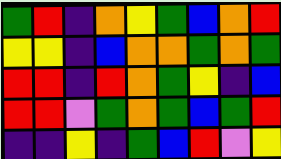[["green", "red", "indigo", "orange", "yellow", "green", "blue", "orange", "red"], ["yellow", "yellow", "indigo", "blue", "orange", "orange", "green", "orange", "green"], ["red", "red", "indigo", "red", "orange", "green", "yellow", "indigo", "blue"], ["red", "red", "violet", "green", "orange", "green", "blue", "green", "red"], ["indigo", "indigo", "yellow", "indigo", "green", "blue", "red", "violet", "yellow"]]